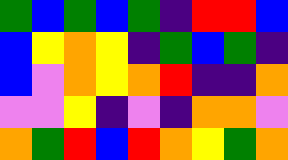[["green", "blue", "green", "blue", "green", "indigo", "red", "red", "blue"], ["blue", "yellow", "orange", "yellow", "indigo", "green", "blue", "green", "indigo"], ["blue", "violet", "orange", "yellow", "orange", "red", "indigo", "indigo", "orange"], ["violet", "violet", "yellow", "indigo", "violet", "indigo", "orange", "orange", "violet"], ["orange", "green", "red", "blue", "red", "orange", "yellow", "green", "orange"]]